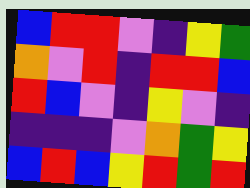[["blue", "red", "red", "violet", "indigo", "yellow", "green"], ["orange", "violet", "red", "indigo", "red", "red", "blue"], ["red", "blue", "violet", "indigo", "yellow", "violet", "indigo"], ["indigo", "indigo", "indigo", "violet", "orange", "green", "yellow"], ["blue", "red", "blue", "yellow", "red", "green", "red"]]